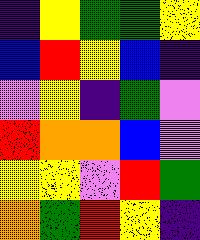[["indigo", "yellow", "green", "green", "yellow"], ["blue", "red", "yellow", "blue", "indigo"], ["violet", "yellow", "indigo", "green", "violet"], ["red", "orange", "orange", "blue", "violet"], ["yellow", "yellow", "violet", "red", "green"], ["orange", "green", "red", "yellow", "indigo"]]